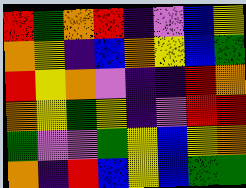[["red", "green", "orange", "red", "indigo", "violet", "blue", "yellow"], ["orange", "yellow", "indigo", "blue", "orange", "yellow", "blue", "green"], ["red", "yellow", "orange", "violet", "indigo", "indigo", "red", "orange"], ["orange", "yellow", "green", "yellow", "indigo", "violet", "red", "red"], ["green", "violet", "violet", "green", "yellow", "blue", "yellow", "orange"], ["orange", "indigo", "red", "blue", "yellow", "blue", "green", "green"]]